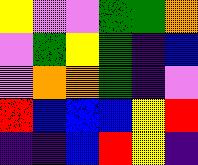[["yellow", "violet", "violet", "green", "green", "orange"], ["violet", "green", "yellow", "green", "indigo", "blue"], ["violet", "orange", "orange", "green", "indigo", "violet"], ["red", "blue", "blue", "blue", "yellow", "red"], ["indigo", "indigo", "blue", "red", "yellow", "indigo"]]